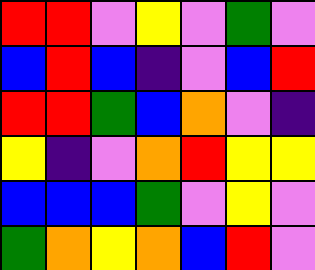[["red", "red", "violet", "yellow", "violet", "green", "violet"], ["blue", "red", "blue", "indigo", "violet", "blue", "red"], ["red", "red", "green", "blue", "orange", "violet", "indigo"], ["yellow", "indigo", "violet", "orange", "red", "yellow", "yellow"], ["blue", "blue", "blue", "green", "violet", "yellow", "violet"], ["green", "orange", "yellow", "orange", "blue", "red", "violet"]]